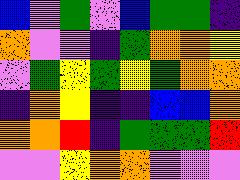[["blue", "violet", "green", "violet", "blue", "green", "green", "indigo"], ["orange", "violet", "violet", "indigo", "green", "orange", "orange", "yellow"], ["violet", "green", "yellow", "green", "yellow", "green", "orange", "orange"], ["indigo", "orange", "yellow", "indigo", "indigo", "blue", "blue", "orange"], ["orange", "orange", "red", "indigo", "green", "green", "green", "red"], ["violet", "violet", "yellow", "orange", "orange", "violet", "violet", "violet"]]